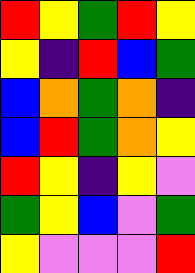[["red", "yellow", "green", "red", "yellow"], ["yellow", "indigo", "red", "blue", "green"], ["blue", "orange", "green", "orange", "indigo"], ["blue", "red", "green", "orange", "yellow"], ["red", "yellow", "indigo", "yellow", "violet"], ["green", "yellow", "blue", "violet", "green"], ["yellow", "violet", "violet", "violet", "red"]]